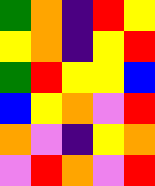[["green", "orange", "indigo", "red", "yellow"], ["yellow", "orange", "indigo", "yellow", "red"], ["green", "red", "yellow", "yellow", "blue"], ["blue", "yellow", "orange", "violet", "red"], ["orange", "violet", "indigo", "yellow", "orange"], ["violet", "red", "orange", "violet", "red"]]